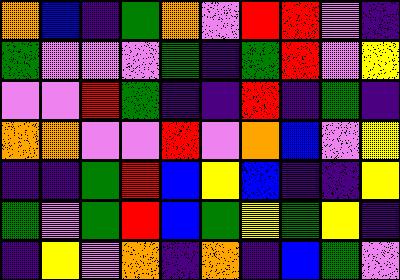[["orange", "blue", "indigo", "green", "orange", "violet", "red", "red", "violet", "indigo"], ["green", "violet", "violet", "violet", "green", "indigo", "green", "red", "violet", "yellow"], ["violet", "violet", "red", "green", "indigo", "indigo", "red", "indigo", "green", "indigo"], ["orange", "orange", "violet", "violet", "red", "violet", "orange", "blue", "violet", "yellow"], ["indigo", "indigo", "green", "red", "blue", "yellow", "blue", "indigo", "indigo", "yellow"], ["green", "violet", "green", "red", "blue", "green", "yellow", "green", "yellow", "indigo"], ["indigo", "yellow", "violet", "orange", "indigo", "orange", "indigo", "blue", "green", "violet"]]